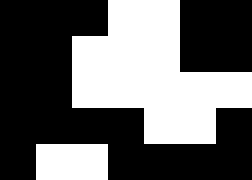[["black", "black", "black", "white", "white", "black", "black"], ["black", "black", "white", "white", "white", "black", "black"], ["black", "black", "white", "white", "white", "white", "white"], ["black", "black", "black", "black", "white", "white", "black"], ["black", "white", "white", "black", "black", "black", "black"]]